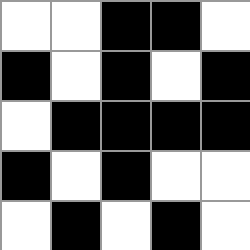[["white", "white", "black", "black", "white"], ["black", "white", "black", "white", "black"], ["white", "black", "black", "black", "black"], ["black", "white", "black", "white", "white"], ["white", "black", "white", "black", "white"]]